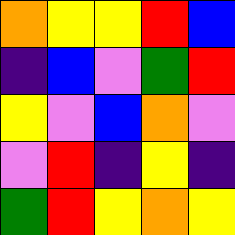[["orange", "yellow", "yellow", "red", "blue"], ["indigo", "blue", "violet", "green", "red"], ["yellow", "violet", "blue", "orange", "violet"], ["violet", "red", "indigo", "yellow", "indigo"], ["green", "red", "yellow", "orange", "yellow"]]